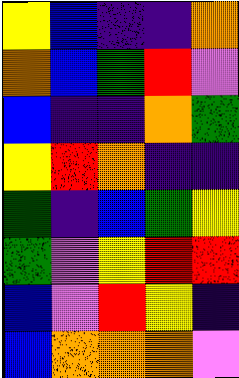[["yellow", "blue", "indigo", "indigo", "orange"], ["orange", "blue", "green", "red", "violet"], ["blue", "indigo", "indigo", "orange", "green"], ["yellow", "red", "orange", "indigo", "indigo"], ["green", "indigo", "blue", "green", "yellow"], ["green", "violet", "yellow", "red", "red"], ["blue", "violet", "red", "yellow", "indigo"], ["blue", "orange", "orange", "orange", "violet"]]